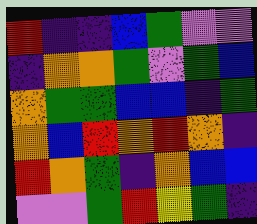[["red", "indigo", "indigo", "blue", "green", "violet", "violet"], ["indigo", "orange", "orange", "green", "violet", "green", "blue"], ["orange", "green", "green", "blue", "blue", "indigo", "green"], ["orange", "blue", "red", "orange", "red", "orange", "indigo"], ["red", "orange", "green", "indigo", "orange", "blue", "blue"], ["violet", "violet", "green", "red", "yellow", "green", "indigo"]]